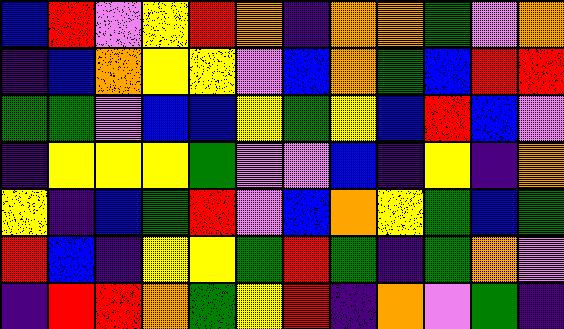[["blue", "red", "violet", "yellow", "red", "orange", "indigo", "orange", "orange", "green", "violet", "orange"], ["indigo", "blue", "orange", "yellow", "yellow", "violet", "blue", "orange", "green", "blue", "red", "red"], ["green", "green", "violet", "blue", "blue", "yellow", "green", "yellow", "blue", "red", "blue", "violet"], ["indigo", "yellow", "yellow", "yellow", "green", "violet", "violet", "blue", "indigo", "yellow", "indigo", "orange"], ["yellow", "indigo", "blue", "green", "red", "violet", "blue", "orange", "yellow", "green", "blue", "green"], ["red", "blue", "indigo", "yellow", "yellow", "green", "red", "green", "indigo", "green", "orange", "violet"], ["indigo", "red", "red", "orange", "green", "yellow", "red", "indigo", "orange", "violet", "green", "indigo"]]